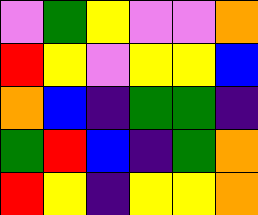[["violet", "green", "yellow", "violet", "violet", "orange"], ["red", "yellow", "violet", "yellow", "yellow", "blue"], ["orange", "blue", "indigo", "green", "green", "indigo"], ["green", "red", "blue", "indigo", "green", "orange"], ["red", "yellow", "indigo", "yellow", "yellow", "orange"]]